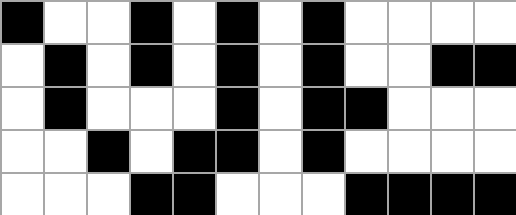[["black", "white", "white", "black", "white", "black", "white", "black", "white", "white", "white", "white"], ["white", "black", "white", "black", "white", "black", "white", "black", "white", "white", "black", "black"], ["white", "black", "white", "white", "white", "black", "white", "black", "black", "white", "white", "white"], ["white", "white", "black", "white", "black", "black", "white", "black", "white", "white", "white", "white"], ["white", "white", "white", "black", "black", "white", "white", "white", "black", "black", "black", "black"]]